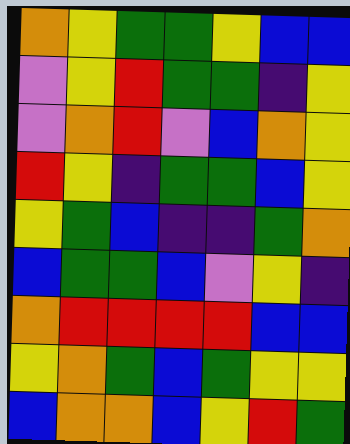[["orange", "yellow", "green", "green", "yellow", "blue", "blue"], ["violet", "yellow", "red", "green", "green", "indigo", "yellow"], ["violet", "orange", "red", "violet", "blue", "orange", "yellow"], ["red", "yellow", "indigo", "green", "green", "blue", "yellow"], ["yellow", "green", "blue", "indigo", "indigo", "green", "orange"], ["blue", "green", "green", "blue", "violet", "yellow", "indigo"], ["orange", "red", "red", "red", "red", "blue", "blue"], ["yellow", "orange", "green", "blue", "green", "yellow", "yellow"], ["blue", "orange", "orange", "blue", "yellow", "red", "green"]]